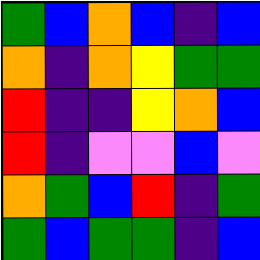[["green", "blue", "orange", "blue", "indigo", "blue"], ["orange", "indigo", "orange", "yellow", "green", "green"], ["red", "indigo", "indigo", "yellow", "orange", "blue"], ["red", "indigo", "violet", "violet", "blue", "violet"], ["orange", "green", "blue", "red", "indigo", "green"], ["green", "blue", "green", "green", "indigo", "blue"]]